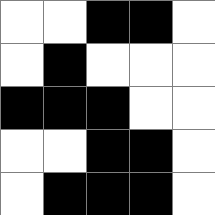[["white", "white", "black", "black", "white"], ["white", "black", "white", "white", "white"], ["black", "black", "black", "white", "white"], ["white", "white", "black", "black", "white"], ["white", "black", "black", "black", "white"]]